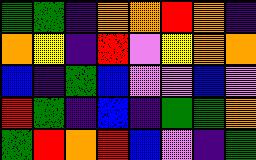[["green", "green", "indigo", "orange", "orange", "red", "orange", "indigo"], ["orange", "yellow", "indigo", "red", "violet", "yellow", "orange", "orange"], ["blue", "indigo", "green", "blue", "violet", "violet", "blue", "violet"], ["red", "green", "indigo", "blue", "indigo", "green", "green", "orange"], ["green", "red", "orange", "red", "blue", "violet", "indigo", "green"]]